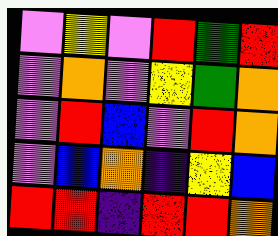[["violet", "yellow", "violet", "red", "green", "red"], ["violet", "orange", "violet", "yellow", "green", "orange"], ["violet", "red", "blue", "violet", "red", "orange"], ["violet", "blue", "orange", "indigo", "yellow", "blue"], ["red", "red", "indigo", "red", "red", "orange"]]